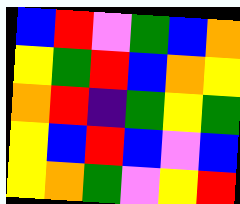[["blue", "red", "violet", "green", "blue", "orange"], ["yellow", "green", "red", "blue", "orange", "yellow"], ["orange", "red", "indigo", "green", "yellow", "green"], ["yellow", "blue", "red", "blue", "violet", "blue"], ["yellow", "orange", "green", "violet", "yellow", "red"]]